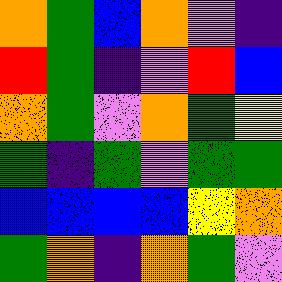[["orange", "green", "blue", "orange", "violet", "indigo"], ["red", "green", "indigo", "violet", "red", "blue"], ["orange", "green", "violet", "orange", "green", "yellow"], ["green", "indigo", "green", "violet", "green", "green"], ["blue", "blue", "blue", "blue", "yellow", "orange"], ["green", "orange", "indigo", "orange", "green", "violet"]]